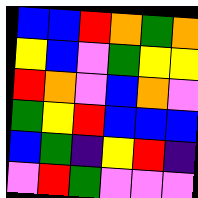[["blue", "blue", "red", "orange", "green", "orange"], ["yellow", "blue", "violet", "green", "yellow", "yellow"], ["red", "orange", "violet", "blue", "orange", "violet"], ["green", "yellow", "red", "blue", "blue", "blue"], ["blue", "green", "indigo", "yellow", "red", "indigo"], ["violet", "red", "green", "violet", "violet", "violet"]]